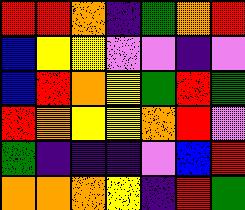[["red", "red", "orange", "indigo", "green", "orange", "red"], ["blue", "yellow", "yellow", "violet", "violet", "indigo", "violet"], ["blue", "red", "orange", "yellow", "green", "red", "green"], ["red", "orange", "yellow", "yellow", "orange", "red", "violet"], ["green", "indigo", "indigo", "indigo", "violet", "blue", "red"], ["orange", "orange", "orange", "yellow", "indigo", "red", "green"]]